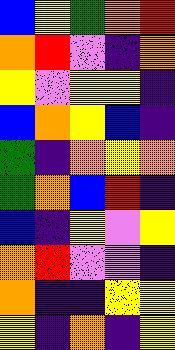[["blue", "yellow", "green", "orange", "red"], ["orange", "red", "violet", "indigo", "orange"], ["yellow", "violet", "yellow", "yellow", "indigo"], ["blue", "orange", "yellow", "blue", "indigo"], ["green", "indigo", "orange", "yellow", "orange"], ["green", "orange", "blue", "red", "indigo"], ["blue", "indigo", "yellow", "violet", "yellow"], ["orange", "red", "violet", "violet", "indigo"], ["orange", "indigo", "indigo", "yellow", "yellow"], ["yellow", "indigo", "orange", "indigo", "yellow"]]